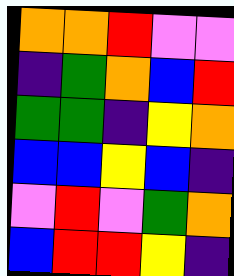[["orange", "orange", "red", "violet", "violet"], ["indigo", "green", "orange", "blue", "red"], ["green", "green", "indigo", "yellow", "orange"], ["blue", "blue", "yellow", "blue", "indigo"], ["violet", "red", "violet", "green", "orange"], ["blue", "red", "red", "yellow", "indigo"]]